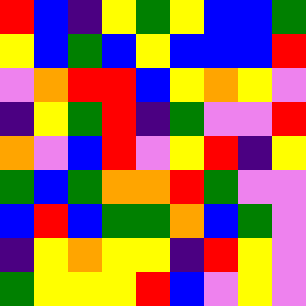[["red", "blue", "indigo", "yellow", "green", "yellow", "blue", "blue", "green"], ["yellow", "blue", "green", "blue", "yellow", "blue", "blue", "blue", "red"], ["violet", "orange", "red", "red", "blue", "yellow", "orange", "yellow", "violet"], ["indigo", "yellow", "green", "red", "indigo", "green", "violet", "violet", "red"], ["orange", "violet", "blue", "red", "violet", "yellow", "red", "indigo", "yellow"], ["green", "blue", "green", "orange", "orange", "red", "green", "violet", "violet"], ["blue", "red", "blue", "green", "green", "orange", "blue", "green", "violet"], ["indigo", "yellow", "orange", "yellow", "yellow", "indigo", "red", "yellow", "violet"], ["green", "yellow", "yellow", "yellow", "red", "blue", "violet", "yellow", "violet"]]